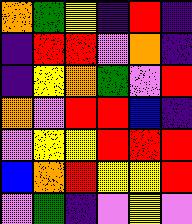[["orange", "green", "yellow", "indigo", "red", "indigo"], ["indigo", "red", "red", "violet", "orange", "indigo"], ["indigo", "yellow", "orange", "green", "violet", "red"], ["orange", "violet", "red", "red", "blue", "indigo"], ["violet", "yellow", "yellow", "red", "red", "red"], ["blue", "orange", "red", "yellow", "yellow", "red"], ["violet", "green", "indigo", "violet", "yellow", "violet"]]